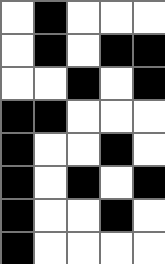[["white", "black", "white", "white", "white"], ["white", "black", "white", "black", "black"], ["white", "white", "black", "white", "black"], ["black", "black", "white", "white", "white"], ["black", "white", "white", "black", "white"], ["black", "white", "black", "white", "black"], ["black", "white", "white", "black", "white"], ["black", "white", "white", "white", "white"]]